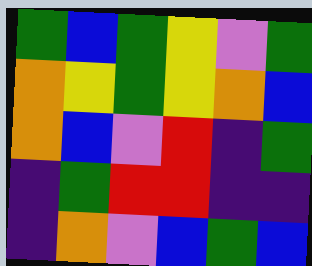[["green", "blue", "green", "yellow", "violet", "green"], ["orange", "yellow", "green", "yellow", "orange", "blue"], ["orange", "blue", "violet", "red", "indigo", "green"], ["indigo", "green", "red", "red", "indigo", "indigo"], ["indigo", "orange", "violet", "blue", "green", "blue"]]